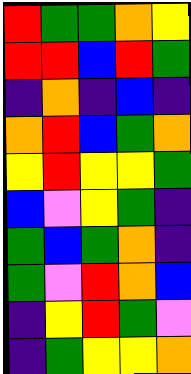[["red", "green", "green", "orange", "yellow"], ["red", "red", "blue", "red", "green"], ["indigo", "orange", "indigo", "blue", "indigo"], ["orange", "red", "blue", "green", "orange"], ["yellow", "red", "yellow", "yellow", "green"], ["blue", "violet", "yellow", "green", "indigo"], ["green", "blue", "green", "orange", "indigo"], ["green", "violet", "red", "orange", "blue"], ["indigo", "yellow", "red", "green", "violet"], ["indigo", "green", "yellow", "yellow", "orange"]]